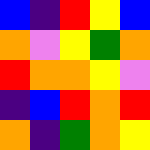[["blue", "indigo", "red", "yellow", "blue"], ["orange", "violet", "yellow", "green", "orange"], ["red", "orange", "orange", "yellow", "violet"], ["indigo", "blue", "red", "orange", "red"], ["orange", "indigo", "green", "orange", "yellow"]]